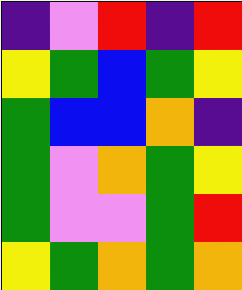[["indigo", "violet", "red", "indigo", "red"], ["yellow", "green", "blue", "green", "yellow"], ["green", "blue", "blue", "orange", "indigo"], ["green", "violet", "orange", "green", "yellow"], ["green", "violet", "violet", "green", "red"], ["yellow", "green", "orange", "green", "orange"]]